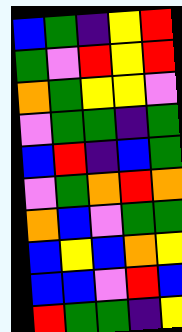[["blue", "green", "indigo", "yellow", "red"], ["green", "violet", "red", "yellow", "red"], ["orange", "green", "yellow", "yellow", "violet"], ["violet", "green", "green", "indigo", "green"], ["blue", "red", "indigo", "blue", "green"], ["violet", "green", "orange", "red", "orange"], ["orange", "blue", "violet", "green", "green"], ["blue", "yellow", "blue", "orange", "yellow"], ["blue", "blue", "violet", "red", "blue"], ["red", "green", "green", "indigo", "yellow"]]